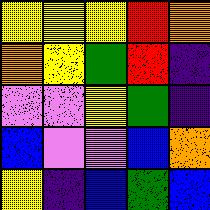[["yellow", "yellow", "yellow", "red", "orange"], ["orange", "yellow", "green", "red", "indigo"], ["violet", "violet", "yellow", "green", "indigo"], ["blue", "violet", "violet", "blue", "orange"], ["yellow", "indigo", "blue", "green", "blue"]]